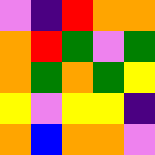[["violet", "indigo", "red", "orange", "orange"], ["orange", "red", "green", "violet", "green"], ["orange", "green", "orange", "green", "yellow"], ["yellow", "violet", "yellow", "yellow", "indigo"], ["orange", "blue", "orange", "orange", "violet"]]